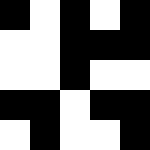[["black", "white", "black", "white", "black"], ["white", "white", "black", "black", "black"], ["white", "white", "black", "white", "white"], ["black", "black", "white", "black", "black"], ["white", "black", "white", "white", "black"]]